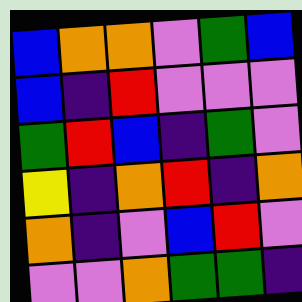[["blue", "orange", "orange", "violet", "green", "blue"], ["blue", "indigo", "red", "violet", "violet", "violet"], ["green", "red", "blue", "indigo", "green", "violet"], ["yellow", "indigo", "orange", "red", "indigo", "orange"], ["orange", "indigo", "violet", "blue", "red", "violet"], ["violet", "violet", "orange", "green", "green", "indigo"]]